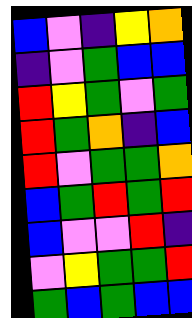[["blue", "violet", "indigo", "yellow", "orange"], ["indigo", "violet", "green", "blue", "blue"], ["red", "yellow", "green", "violet", "green"], ["red", "green", "orange", "indigo", "blue"], ["red", "violet", "green", "green", "orange"], ["blue", "green", "red", "green", "red"], ["blue", "violet", "violet", "red", "indigo"], ["violet", "yellow", "green", "green", "red"], ["green", "blue", "green", "blue", "blue"]]